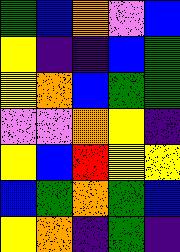[["green", "blue", "orange", "violet", "blue"], ["yellow", "indigo", "indigo", "blue", "green"], ["yellow", "orange", "blue", "green", "green"], ["violet", "violet", "orange", "yellow", "indigo"], ["yellow", "blue", "red", "yellow", "yellow"], ["blue", "green", "orange", "green", "blue"], ["yellow", "orange", "indigo", "green", "indigo"]]